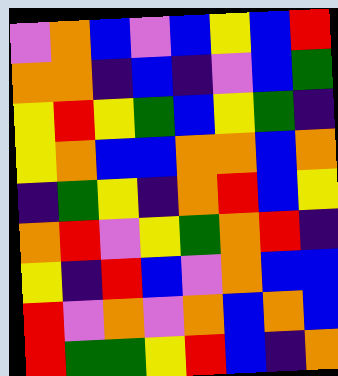[["violet", "orange", "blue", "violet", "blue", "yellow", "blue", "red"], ["orange", "orange", "indigo", "blue", "indigo", "violet", "blue", "green"], ["yellow", "red", "yellow", "green", "blue", "yellow", "green", "indigo"], ["yellow", "orange", "blue", "blue", "orange", "orange", "blue", "orange"], ["indigo", "green", "yellow", "indigo", "orange", "red", "blue", "yellow"], ["orange", "red", "violet", "yellow", "green", "orange", "red", "indigo"], ["yellow", "indigo", "red", "blue", "violet", "orange", "blue", "blue"], ["red", "violet", "orange", "violet", "orange", "blue", "orange", "blue"], ["red", "green", "green", "yellow", "red", "blue", "indigo", "orange"]]